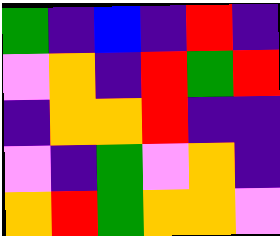[["green", "indigo", "blue", "indigo", "red", "indigo"], ["violet", "orange", "indigo", "red", "green", "red"], ["indigo", "orange", "orange", "red", "indigo", "indigo"], ["violet", "indigo", "green", "violet", "orange", "indigo"], ["orange", "red", "green", "orange", "orange", "violet"]]